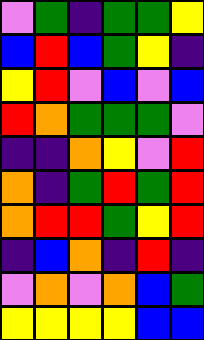[["violet", "green", "indigo", "green", "green", "yellow"], ["blue", "red", "blue", "green", "yellow", "indigo"], ["yellow", "red", "violet", "blue", "violet", "blue"], ["red", "orange", "green", "green", "green", "violet"], ["indigo", "indigo", "orange", "yellow", "violet", "red"], ["orange", "indigo", "green", "red", "green", "red"], ["orange", "red", "red", "green", "yellow", "red"], ["indigo", "blue", "orange", "indigo", "red", "indigo"], ["violet", "orange", "violet", "orange", "blue", "green"], ["yellow", "yellow", "yellow", "yellow", "blue", "blue"]]